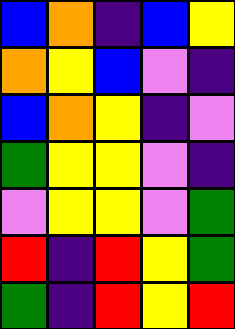[["blue", "orange", "indigo", "blue", "yellow"], ["orange", "yellow", "blue", "violet", "indigo"], ["blue", "orange", "yellow", "indigo", "violet"], ["green", "yellow", "yellow", "violet", "indigo"], ["violet", "yellow", "yellow", "violet", "green"], ["red", "indigo", "red", "yellow", "green"], ["green", "indigo", "red", "yellow", "red"]]